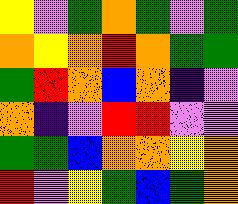[["yellow", "violet", "green", "orange", "green", "violet", "green"], ["orange", "yellow", "orange", "red", "orange", "green", "green"], ["green", "red", "orange", "blue", "orange", "indigo", "violet"], ["orange", "indigo", "violet", "red", "red", "violet", "violet"], ["green", "green", "blue", "orange", "orange", "yellow", "orange"], ["red", "violet", "yellow", "green", "blue", "green", "orange"]]